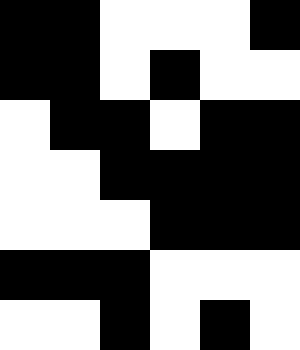[["black", "black", "white", "white", "white", "black"], ["black", "black", "white", "black", "white", "white"], ["white", "black", "black", "white", "black", "black"], ["white", "white", "black", "black", "black", "black"], ["white", "white", "white", "black", "black", "black"], ["black", "black", "black", "white", "white", "white"], ["white", "white", "black", "white", "black", "white"]]